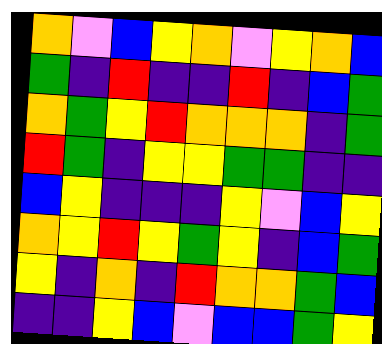[["orange", "violet", "blue", "yellow", "orange", "violet", "yellow", "orange", "blue"], ["green", "indigo", "red", "indigo", "indigo", "red", "indigo", "blue", "green"], ["orange", "green", "yellow", "red", "orange", "orange", "orange", "indigo", "green"], ["red", "green", "indigo", "yellow", "yellow", "green", "green", "indigo", "indigo"], ["blue", "yellow", "indigo", "indigo", "indigo", "yellow", "violet", "blue", "yellow"], ["orange", "yellow", "red", "yellow", "green", "yellow", "indigo", "blue", "green"], ["yellow", "indigo", "orange", "indigo", "red", "orange", "orange", "green", "blue"], ["indigo", "indigo", "yellow", "blue", "violet", "blue", "blue", "green", "yellow"]]